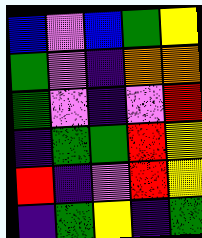[["blue", "violet", "blue", "green", "yellow"], ["green", "violet", "indigo", "orange", "orange"], ["green", "violet", "indigo", "violet", "red"], ["indigo", "green", "green", "red", "yellow"], ["red", "indigo", "violet", "red", "yellow"], ["indigo", "green", "yellow", "indigo", "green"]]